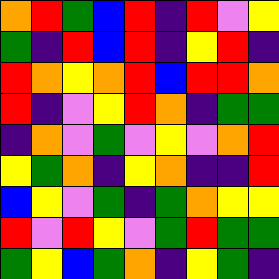[["orange", "red", "green", "blue", "red", "indigo", "red", "violet", "yellow"], ["green", "indigo", "red", "blue", "red", "indigo", "yellow", "red", "indigo"], ["red", "orange", "yellow", "orange", "red", "blue", "red", "red", "orange"], ["red", "indigo", "violet", "yellow", "red", "orange", "indigo", "green", "green"], ["indigo", "orange", "violet", "green", "violet", "yellow", "violet", "orange", "red"], ["yellow", "green", "orange", "indigo", "yellow", "orange", "indigo", "indigo", "red"], ["blue", "yellow", "violet", "green", "indigo", "green", "orange", "yellow", "yellow"], ["red", "violet", "red", "yellow", "violet", "green", "red", "green", "green"], ["green", "yellow", "blue", "green", "orange", "indigo", "yellow", "green", "indigo"]]